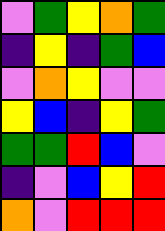[["violet", "green", "yellow", "orange", "green"], ["indigo", "yellow", "indigo", "green", "blue"], ["violet", "orange", "yellow", "violet", "violet"], ["yellow", "blue", "indigo", "yellow", "green"], ["green", "green", "red", "blue", "violet"], ["indigo", "violet", "blue", "yellow", "red"], ["orange", "violet", "red", "red", "red"]]